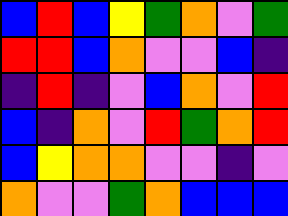[["blue", "red", "blue", "yellow", "green", "orange", "violet", "green"], ["red", "red", "blue", "orange", "violet", "violet", "blue", "indigo"], ["indigo", "red", "indigo", "violet", "blue", "orange", "violet", "red"], ["blue", "indigo", "orange", "violet", "red", "green", "orange", "red"], ["blue", "yellow", "orange", "orange", "violet", "violet", "indigo", "violet"], ["orange", "violet", "violet", "green", "orange", "blue", "blue", "blue"]]